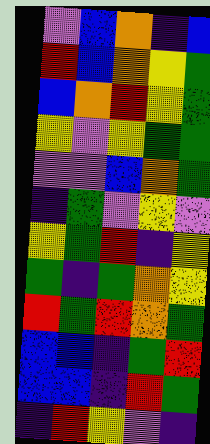[["violet", "blue", "orange", "indigo", "blue"], ["red", "blue", "orange", "yellow", "green"], ["blue", "orange", "red", "yellow", "green"], ["yellow", "violet", "yellow", "green", "green"], ["violet", "violet", "blue", "orange", "green"], ["indigo", "green", "violet", "yellow", "violet"], ["yellow", "green", "red", "indigo", "yellow"], ["green", "indigo", "green", "orange", "yellow"], ["red", "green", "red", "orange", "green"], ["blue", "blue", "indigo", "green", "red"], ["blue", "blue", "indigo", "red", "green"], ["indigo", "red", "yellow", "violet", "indigo"]]